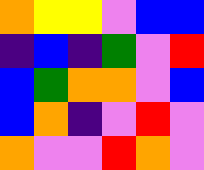[["orange", "yellow", "yellow", "violet", "blue", "blue"], ["indigo", "blue", "indigo", "green", "violet", "red"], ["blue", "green", "orange", "orange", "violet", "blue"], ["blue", "orange", "indigo", "violet", "red", "violet"], ["orange", "violet", "violet", "red", "orange", "violet"]]